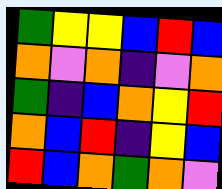[["green", "yellow", "yellow", "blue", "red", "blue"], ["orange", "violet", "orange", "indigo", "violet", "orange"], ["green", "indigo", "blue", "orange", "yellow", "red"], ["orange", "blue", "red", "indigo", "yellow", "blue"], ["red", "blue", "orange", "green", "orange", "violet"]]